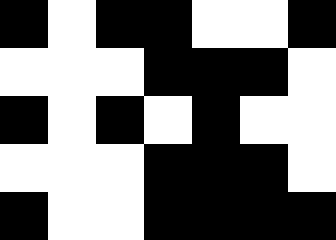[["black", "white", "black", "black", "white", "white", "black"], ["white", "white", "white", "black", "black", "black", "white"], ["black", "white", "black", "white", "black", "white", "white"], ["white", "white", "white", "black", "black", "black", "white"], ["black", "white", "white", "black", "black", "black", "black"]]